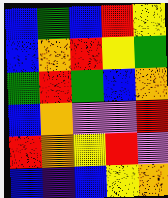[["blue", "green", "blue", "red", "yellow"], ["blue", "orange", "red", "yellow", "green"], ["green", "red", "green", "blue", "orange"], ["blue", "orange", "violet", "violet", "red"], ["red", "orange", "yellow", "red", "violet"], ["blue", "indigo", "blue", "yellow", "orange"]]